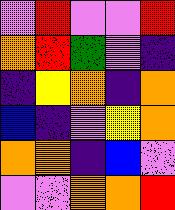[["violet", "red", "violet", "violet", "red"], ["orange", "red", "green", "violet", "indigo"], ["indigo", "yellow", "orange", "indigo", "orange"], ["blue", "indigo", "violet", "yellow", "orange"], ["orange", "orange", "indigo", "blue", "violet"], ["violet", "violet", "orange", "orange", "red"]]